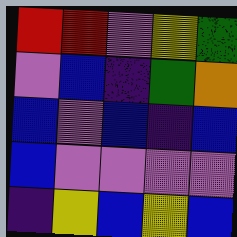[["red", "red", "violet", "yellow", "green"], ["violet", "blue", "indigo", "green", "orange"], ["blue", "violet", "blue", "indigo", "blue"], ["blue", "violet", "violet", "violet", "violet"], ["indigo", "yellow", "blue", "yellow", "blue"]]